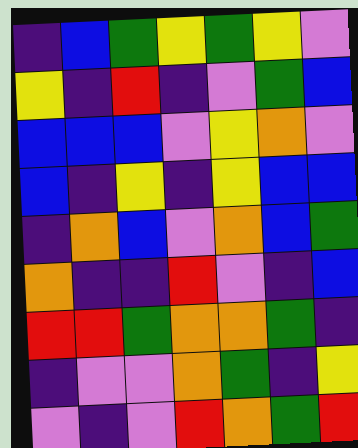[["indigo", "blue", "green", "yellow", "green", "yellow", "violet"], ["yellow", "indigo", "red", "indigo", "violet", "green", "blue"], ["blue", "blue", "blue", "violet", "yellow", "orange", "violet"], ["blue", "indigo", "yellow", "indigo", "yellow", "blue", "blue"], ["indigo", "orange", "blue", "violet", "orange", "blue", "green"], ["orange", "indigo", "indigo", "red", "violet", "indigo", "blue"], ["red", "red", "green", "orange", "orange", "green", "indigo"], ["indigo", "violet", "violet", "orange", "green", "indigo", "yellow"], ["violet", "indigo", "violet", "red", "orange", "green", "red"]]